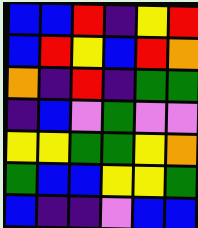[["blue", "blue", "red", "indigo", "yellow", "red"], ["blue", "red", "yellow", "blue", "red", "orange"], ["orange", "indigo", "red", "indigo", "green", "green"], ["indigo", "blue", "violet", "green", "violet", "violet"], ["yellow", "yellow", "green", "green", "yellow", "orange"], ["green", "blue", "blue", "yellow", "yellow", "green"], ["blue", "indigo", "indigo", "violet", "blue", "blue"]]